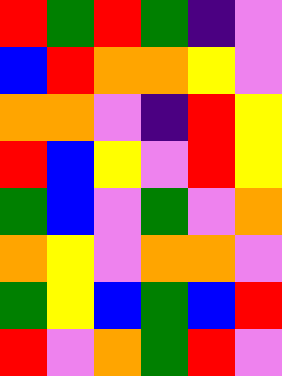[["red", "green", "red", "green", "indigo", "violet"], ["blue", "red", "orange", "orange", "yellow", "violet"], ["orange", "orange", "violet", "indigo", "red", "yellow"], ["red", "blue", "yellow", "violet", "red", "yellow"], ["green", "blue", "violet", "green", "violet", "orange"], ["orange", "yellow", "violet", "orange", "orange", "violet"], ["green", "yellow", "blue", "green", "blue", "red"], ["red", "violet", "orange", "green", "red", "violet"]]